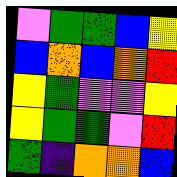[["violet", "green", "green", "blue", "yellow"], ["blue", "orange", "blue", "orange", "red"], ["yellow", "green", "violet", "violet", "yellow"], ["yellow", "green", "green", "violet", "red"], ["green", "indigo", "orange", "orange", "blue"]]